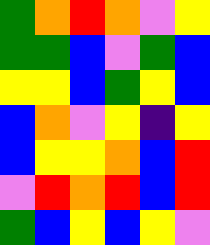[["green", "orange", "red", "orange", "violet", "yellow"], ["green", "green", "blue", "violet", "green", "blue"], ["yellow", "yellow", "blue", "green", "yellow", "blue"], ["blue", "orange", "violet", "yellow", "indigo", "yellow"], ["blue", "yellow", "yellow", "orange", "blue", "red"], ["violet", "red", "orange", "red", "blue", "red"], ["green", "blue", "yellow", "blue", "yellow", "violet"]]